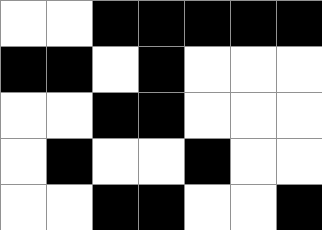[["white", "white", "black", "black", "black", "black", "black"], ["black", "black", "white", "black", "white", "white", "white"], ["white", "white", "black", "black", "white", "white", "white"], ["white", "black", "white", "white", "black", "white", "white"], ["white", "white", "black", "black", "white", "white", "black"]]